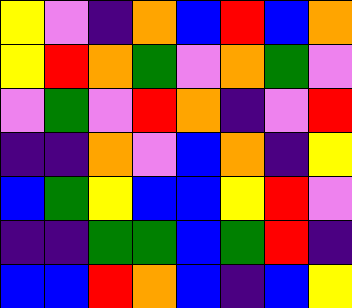[["yellow", "violet", "indigo", "orange", "blue", "red", "blue", "orange"], ["yellow", "red", "orange", "green", "violet", "orange", "green", "violet"], ["violet", "green", "violet", "red", "orange", "indigo", "violet", "red"], ["indigo", "indigo", "orange", "violet", "blue", "orange", "indigo", "yellow"], ["blue", "green", "yellow", "blue", "blue", "yellow", "red", "violet"], ["indigo", "indigo", "green", "green", "blue", "green", "red", "indigo"], ["blue", "blue", "red", "orange", "blue", "indigo", "blue", "yellow"]]